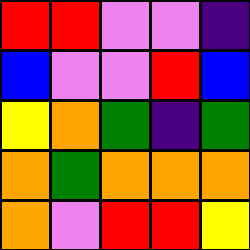[["red", "red", "violet", "violet", "indigo"], ["blue", "violet", "violet", "red", "blue"], ["yellow", "orange", "green", "indigo", "green"], ["orange", "green", "orange", "orange", "orange"], ["orange", "violet", "red", "red", "yellow"]]